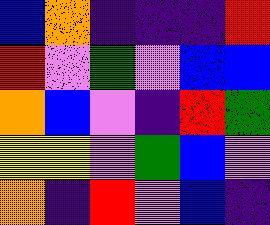[["blue", "orange", "indigo", "indigo", "indigo", "red"], ["red", "violet", "green", "violet", "blue", "blue"], ["orange", "blue", "violet", "indigo", "red", "green"], ["yellow", "yellow", "violet", "green", "blue", "violet"], ["orange", "indigo", "red", "violet", "blue", "indigo"]]